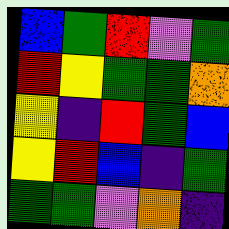[["blue", "green", "red", "violet", "green"], ["red", "yellow", "green", "green", "orange"], ["yellow", "indigo", "red", "green", "blue"], ["yellow", "red", "blue", "indigo", "green"], ["green", "green", "violet", "orange", "indigo"]]